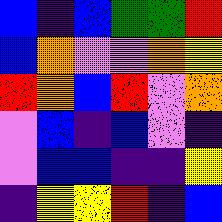[["blue", "indigo", "blue", "green", "green", "red"], ["blue", "orange", "violet", "violet", "orange", "yellow"], ["red", "orange", "blue", "red", "violet", "orange"], ["violet", "blue", "indigo", "blue", "violet", "indigo"], ["violet", "blue", "blue", "indigo", "indigo", "yellow"], ["indigo", "yellow", "yellow", "red", "indigo", "blue"]]